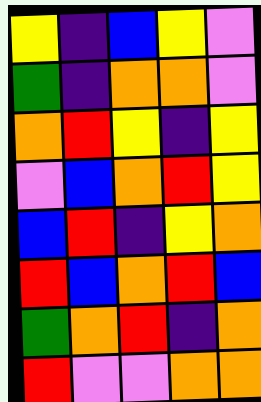[["yellow", "indigo", "blue", "yellow", "violet"], ["green", "indigo", "orange", "orange", "violet"], ["orange", "red", "yellow", "indigo", "yellow"], ["violet", "blue", "orange", "red", "yellow"], ["blue", "red", "indigo", "yellow", "orange"], ["red", "blue", "orange", "red", "blue"], ["green", "orange", "red", "indigo", "orange"], ["red", "violet", "violet", "orange", "orange"]]